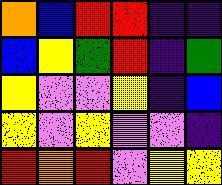[["orange", "blue", "red", "red", "indigo", "indigo"], ["blue", "yellow", "green", "red", "indigo", "green"], ["yellow", "violet", "violet", "yellow", "indigo", "blue"], ["yellow", "violet", "yellow", "violet", "violet", "indigo"], ["red", "orange", "red", "violet", "yellow", "yellow"]]